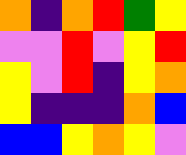[["orange", "indigo", "orange", "red", "green", "yellow"], ["violet", "violet", "red", "violet", "yellow", "red"], ["yellow", "violet", "red", "indigo", "yellow", "orange"], ["yellow", "indigo", "indigo", "indigo", "orange", "blue"], ["blue", "blue", "yellow", "orange", "yellow", "violet"]]